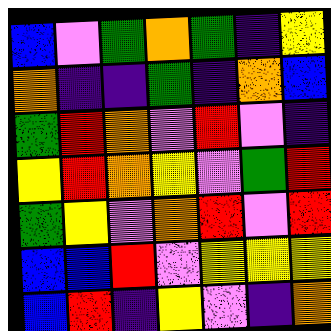[["blue", "violet", "green", "orange", "green", "indigo", "yellow"], ["orange", "indigo", "indigo", "green", "indigo", "orange", "blue"], ["green", "red", "orange", "violet", "red", "violet", "indigo"], ["yellow", "red", "orange", "yellow", "violet", "green", "red"], ["green", "yellow", "violet", "orange", "red", "violet", "red"], ["blue", "blue", "red", "violet", "yellow", "yellow", "yellow"], ["blue", "red", "indigo", "yellow", "violet", "indigo", "orange"]]